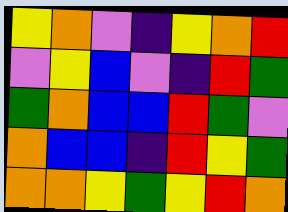[["yellow", "orange", "violet", "indigo", "yellow", "orange", "red"], ["violet", "yellow", "blue", "violet", "indigo", "red", "green"], ["green", "orange", "blue", "blue", "red", "green", "violet"], ["orange", "blue", "blue", "indigo", "red", "yellow", "green"], ["orange", "orange", "yellow", "green", "yellow", "red", "orange"]]